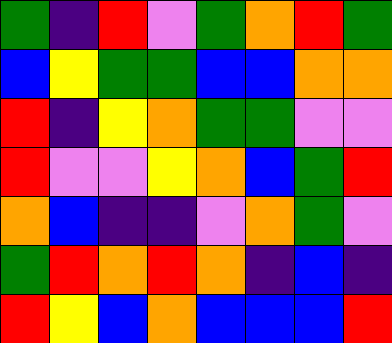[["green", "indigo", "red", "violet", "green", "orange", "red", "green"], ["blue", "yellow", "green", "green", "blue", "blue", "orange", "orange"], ["red", "indigo", "yellow", "orange", "green", "green", "violet", "violet"], ["red", "violet", "violet", "yellow", "orange", "blue", "green", "red"], ["orange", "blue", "indigo", "indigo", "violet", "orange", "green", "violet"], ["green", "red", "orange", "red", "orange", "indigo", "blue", "indigo"], ["red", "yellow", "blue", "orange", "blue", "blue", "blue", "red"]]